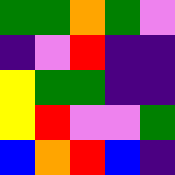[["green", "green", "orange", "green", "violet"], ["indigo", "violet", "red", "indigo", "indigo"], ["yellow", "green", "green", "indigo", "indigo"], ["yellow", "red", "violet", "violet", "green"], ["blue", "orange", "red", "blue", "indigo"]]